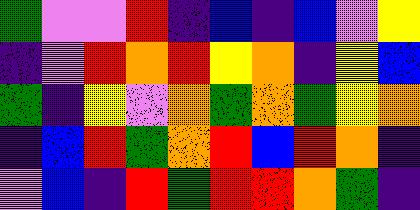[["green", "violet", "violet", "red", "indigo", "blue", "indigo", "blue", "violet", "yellow"], ["indigo", "violet", "red", "orange", "red", "yellow", "orange", "indigo", "yellow", "blue"], ["green", "indigo", "yellow", "violet", "orange", "green", "orange", "green", "yellow", "orange"], ["indigo", "blue", "red", "green", "orange", "red", "blue", "red", "orange", "indigo"], ["violet", "blue", "indigo", "red", "green", "red", "red", "orange", "green", "indigo"]]